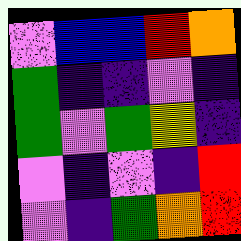[["violet", "blue", "blue", "red", "orange"], ["green", "indigo", "indigo", "violet", "indigo"], ["green", "violet", "green", "yellow", "indigo"], ["violet", "indigo", "violet", "indigo", "red"], ["violet", "indigo", "green", "orange", "red"]]